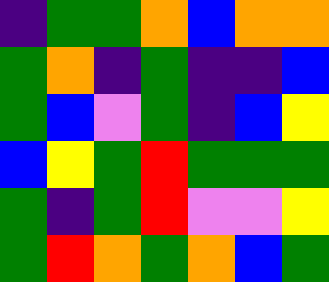[["indigo", "green", "green", "orange", "blue", "orange", "orange"], ["green", "orange", "indigo", "green", "indigo", "indigo", "blue"], ["green", "blue", "violet", "green", "indigo", "blue", "yellow"], ["blue", "yellow", "green", "red", "green", "green", "green"], ["green", "indigo", "green", "red", "violet", "violet", "yellow"], ["green", "red", "orange", "green", "orange", "blue", "green"]]